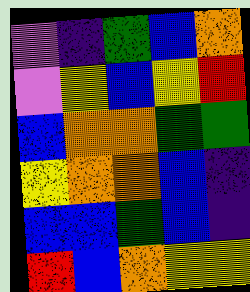[["violet", "indigo", "green", "blue", "orange"], ["violet", "yellow", "blue", "yellow", "red"], ["blue", "orange", "orange", "green", "green"], ["yellow", "orange", "orange", "blue", "indigo"], ["blue", "blue", "green", "blue", "indigo"], ["red", "blue", "orange", "yellow", "yellow"]]